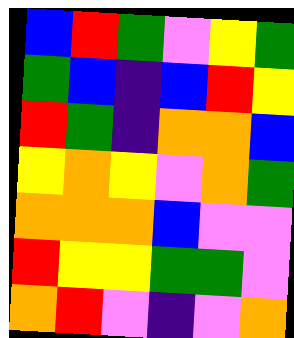[["blue", "red", "green", "violet", "yellow", "green"], ["green", "blue", "indigo", "blue", "red", "yellow"], ["red", "green", "indigo", "orange", "orange", "blue"], ["yellow", "orange", "yellow", "violet", "orange", "green"], ["orange", "orange", "orange", "blue", "violet", "violet"], ["red", "yellow", "yellow", "green", "green", "violet"], ["orange", "red", "violet", "indigo", "violet", "orange"]]